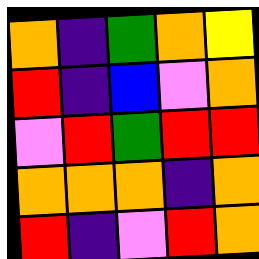[["orange", "indigo", "green", "orange", "yellow"], ["red", "indigo", "blue", "violet", "orange"], ["violet", "red", "green", "red", "red"], ["orange", "orange", "orange", "indigo", "orange"], ["red", "indigo", "violet", "red", "orange"]]